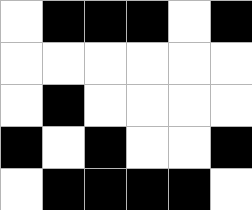[["white", "black", "black", "black", "white", "black"], ["white", "white", "white", "white", "white", "white"], ["white", "black", "white", "white", "white", "white"], ["black", "white", "black", "white", "white", "black"], ["white", "black", "black", "black", "black", "white"]]